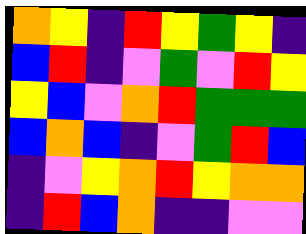[["orange", "yellow", "indigo", "red", "yellow", "green", "yellow", "indigo"], ["blue", "red", "indigo", "violet", "green", "violet", "red", "yellow"], ["yellow", "blue", "violet", "orange", "red", "green", "green", "green"], ["blue", "orange", "blue", "indigo", "violet", "green", "red", "blue"], ["indigo", "violet", "yellow", "orange", "red", "yellow", "orange", "orange"], ["indigo", "red", "blue", "orange", "indigo", "indigo", "violet", "violet"]]